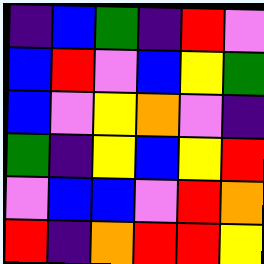[["indigo", "blue", "green", "indigo", "red", "violet"], ["blue", "red", "violet", "blue", "yellow", "green"], ["blue", "violet", "yellow", "orange", "violet", "indigo"], ["green", "indigo", "yellow", "blue", "yellow", "red"], ["violet", "blue", "blue", "violet", "red", "orange"], ["red", "indigo", "orange", "red", "red", "yellow"]]